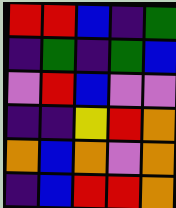[["red", "red", "blue", "indigo", "green"], ["indigo", "green", "indigo", "green", "blue"], ["violet", "red", "blue", "violet", "violet"], ["indigo", "indigo", "yellow", "red", "orange"], ["orange", "blue", "orange", "violet", "orange"], ["indigo", "blue", "red", "red", "orange"]]